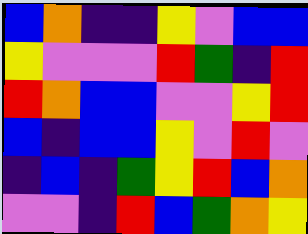[["blue", "orange", "indigo", "indigo", "yellow", "violet", "blue", "blue"], ["yellow", "violet", "violet", "violet", "red", "green", "indigo", "red"], ["red", "orange", "blue", "blue", "violet", "violet", "yellow", "red"], ["blue", "indigo", "blue", "blue", "yellow", "violet", "red", "violet"], ["indigo", "blue", "indigo", "green", "yellow", "red", "blue", "orange"], ["violet", "violet", "indigo", "red", "blue", "green", "orange", "yellow"]]